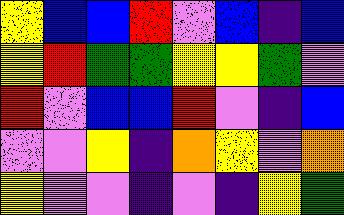[["yellow", "blue", "blue", "red", "violet", "blue", "indigo", "blue"], ["yellow", "red", "green", "green", "yellow", "yellow", "green", "violet"], ["red", "violet", "blue", "blue", "red", "violet", "indigo", "blue"], ["violet", "violet", "yellow", "indigo", "orange", "yellow", "violet", "orange"], ["yellow", "violet", "violet", "indigo", "violet", "indigo", "yellow", "green"]]